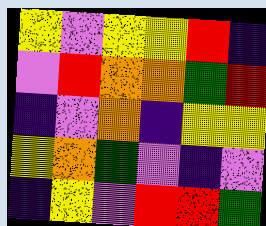[["yellow", "violet", "yellow", "yellow", "red", "indigo"], ["violet", "red", "orange", "orange", "green", "red"], ["indigo", "violet", "orange", "indigo", "yellow", "yellow"], ["yellow", "orange", "green", "violet", "indigo", "violet"], ["indigo", "yellow", "violet", "red", "red", "green"]]